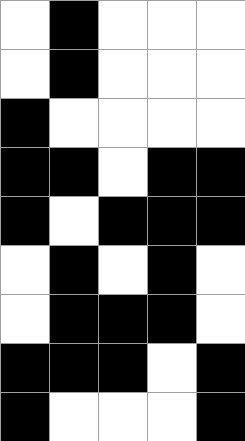[["white", "black", "white", "white", "white"], ["white", "black", "white", "white", "white"], ["black", "white", "white", "white", "white"], ["black", "black", "white", "black", "black"], ["black", "white", "black", "black", "black"], ["white", "black", "white", "black", "white"], ["white", "black", "black", "black", "white"], ["black", "black", "black", "white", "black"], ["black", "white", "white", "white", "black"]]